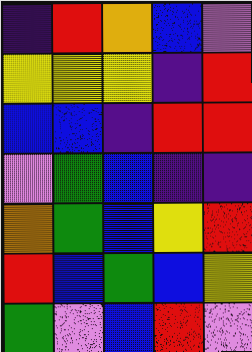[["indigo", "red", "orange", "blue", "violet"], ["yellow", "yellow", "yellow", "indigo", "red"], ["blue", "blue", "indigo", "red", "red"], ["violet", "green", "blue", "indigo", "indigo"], ["orange", "green", "blue", "yellow", "red"], ["red", "blue", "green", "blue", "yellow"], ["green", "violet", "blue", "red", "violet"]]